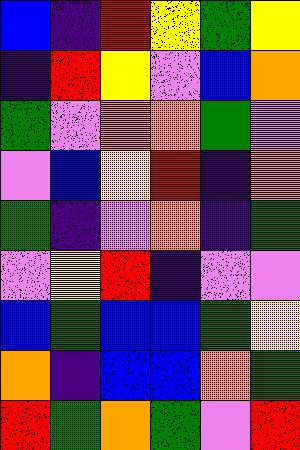[["blue", "indigo", "red", "yellow", "green", "yellow"], ["indigo", "red", "yellow", "violet", "blue", "orange"], ["green", "violet", "orange", "orange", "green", "violet"], ["violet", "blue", "yellow", "red", "indigo", "orange"], ["green", "indigo", "violet", "orange", "indigo", "green"], ["violet", "yellow", "red", "indigo", "violet", "violet"], ["blue", "green", "blue", "blue", "green", "yellow"], ["orange", "indigo", "blue", "blue", "orange", "green"], ["red", "green", "orange", "green", "violet", "red"]]